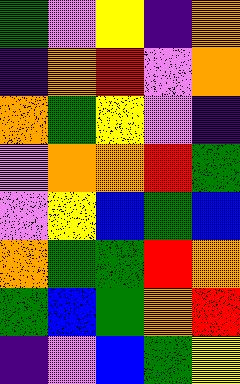[["green", "violet", "yellow", "indigo", "orange"], ["indigo", "orange", "red", "violet", "orange"], ["orange", "green", "yellow", "violet", "indigo"], ["violet", "orange", "orange", "red", "green"], ["violet", "yellow", "blue", "green", "blue"], ["orange", "green", "green", "red", "orange"], ["green", "blue", "green", "orange", "red"], ["indigo", "violet", "blue", "green", "yellow"]]